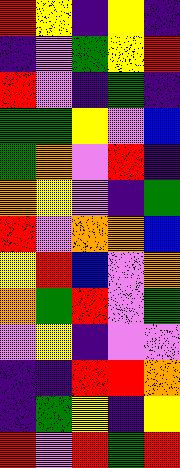[["red", "yellow", "indigo", "yellow", "indigo"], ["indigo", "violet", "green", "yellow", "red"], ["red", "violet", "indigo", "green", "indigo"], ["green", "green", "yellow", "violet", "blue"], ["green", "orange", "violet", "red", "indigo"], ["orange", "yellow", "violet", "indigo", "green"], ["red", "violet", "orange", "orange", "blue"], ["yellow", "red", "blue", "violet", "orange"], ["orange", "green", "red", "violet", "green"], ["violet", "yellow", "indigo", "violet", "violet"], ["indigo", "indigo", "red", "red", "orange"], ["indigo", "green", "yellow", "indigo", "yellow"], ["red", "violet", "red", "green", "red"]]